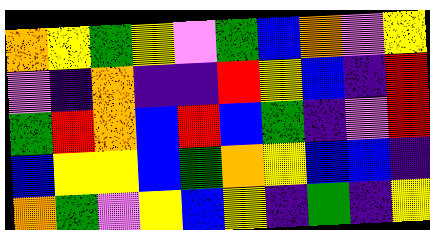[["orange", "yellow", "green", "yellow", "violet", "green", "blue", "orange", "violet", "yellow"], ["violet", "indigo", "orange", "indigo", "indigo", "red", "yellow", "blue", "indigo", "red"], ["green", "red", "orange", "blue", "red", "blue", "green", "indigo", "violet", "red"], ["blue", "yellow", "yellow", "blue", "green", "orange", "yellow", "blue", "blue", "indigo"], ["orange", "green", "violet", "yellow", "blue", "yellow", "indigo", "green", "indigo", "yellow"]]